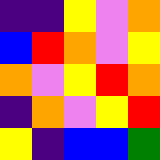[["indigo", "indigo", "yellow", "violet", "orange"], ["blue", "red", "orange", "violet", "yellow"], ["orange", "violet", "yellow", "red", "orange"], ["indigo", "orange", "violet", "yellow", "red"], ["yellow", "indigo", "blue", "blue", "green"]]